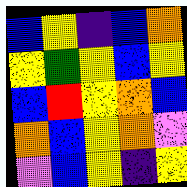[["blue", "yellow", "indigo", "blue", "orange"], ["yellow", "green", "yellow", "blue", "yellow"], ["blue", "red", "yellow", "orange", "blue"], ["orange", "blue", "yellow", "orange", "violet"], ["violet", "blue", "yellow", "indigo", "yellow"]]